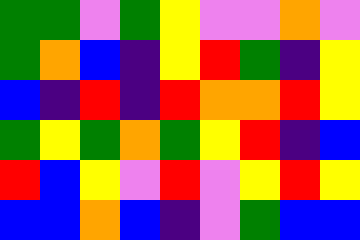[["green", "green", "violet", "green", "yellow", "violet", "violet", "orange", "violet"], ["green", "orange", "blue", "indigo", "yellow", "red", "green", "indigo", "yellow"], ["blue", "indigo", "red", "indigo", "red", "orange", "orange", "red", "yellow"], ["green", "yellow", "green", "orange", "green", "yellow", "red", "indigo", "blue"], ["red", "blue", "yellow", "violet", "red", "violet", "yellow", "red", "yellow"], ["blue", "blue", "orange", "blue", "indigo", "violet", "green", "blue", "blue"]]